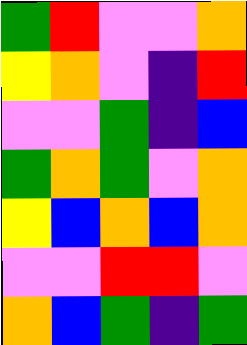[["green", "red", "violet", "violet", "orange"], ["yellow", "orange", "violet", "indigo", "red"], ["violet", "violet", "green", "indigo", "blue"], ["green", "orange", "green", "violet", "orange"], ["yellow", "blue", "orange", "blue", "orange"], ["violet", "violet", "red", "red", "violet"], ["orange", "blue", "green", "indigo", "green"]]